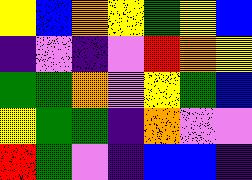[["yellow", "blue", "orange", "yellow", "green", "yellow", "blue"], ["indigo", "violet", "indigo", "violet", "red", "orange", "yellow"], ["green", "green", "orange", "violet", "yellow", "green", "blue"], ["yellow", "green", "green", "indigo", "orange", "violet", "violet"], ["red", "green", "violet", "indigo", "blue", "blue", "indigo"]]